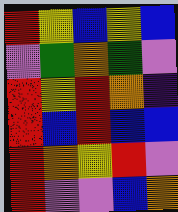[["red", "yellow", "blue", "yellow", "blue"], ["violet", "green", "orange", "green", "violet"], ["red", "yellow", "red", "orange", "indigo"], ["red", "blue", "red", "blue", "blue"], ["red", "orange", "yellow", "red", "violet"], ["red", "violet", "violet", "blue", "orange"]]